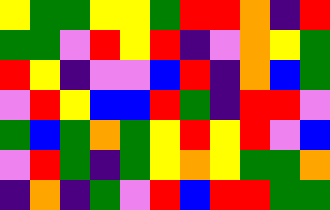[["yellow", "green", "green", "yellow", "yellow", "green", "red", "red", "orange", "indigo", "red"], ["green", "green", "violet", "red", "yellow", "red", "indigo", "violet", "orange", "yellow", "green"], ["red", "yellow", "indigo", "violet", "violet", "blue", "red", "indigo", "orange", "blue", "green"], ["violet", "red", "yellow", "blue", "blue", "red", "green", "indigo", "red", "red", "violet"], ["green", "blue", "green", "orange", "green", "yellow", "red", "yellow", "red", "violet", "blue"], ["violet", "red", "green", "indigo", "green", "yellow", "orange", "yellow", "green", "green", "orange"], ["indigo", "orange", "indigo", "green", "violet", "red", "blue", "red", "red", "green", "green"]]